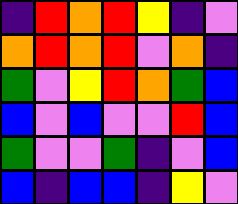[["indigo", "red", "orange", "red", "yellow", "indigo", "violet"], ["orange", "red", "orange", "red", "violet", "orange", "indigo"], ["green", "violet", "yellow", "red", "orange", "green", "blue"], ["blue", "violet", "blue", "violet", "violet", "red", "blue"], ["green", "violet", "violet", "green", "indigo", "violet", "blue"], ["blue", "indigo", "blue", "blue", "indigo", "yellow", "violet"]]